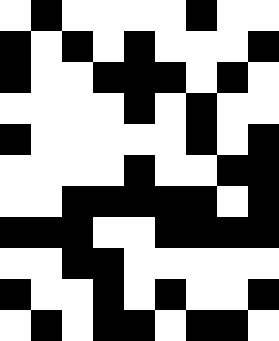[["white", "black", "white", "white", "white", "white", "black", "white", "white"], ["black", "white", "black", "white", "black", "white", "white", "white", "black"], ["black", "white", "white", "black", "black", "black", "white", "black", "white"], ["white", "white", "white", "white", "black", "white", "black", "white", "white"], ["black", "white", "white", "white", "white", "white", "black", "white", "black"], ["white", "white", "white", "white", "black", "white", "white", "black", "black"], ["white", "white", "black", "black", "black", "black", "black", "white", "black"], ["black", "black", "black", "white", "white", "black", "black", "black", "black"], ["white", "white", "black", "black", "white", "white", "white", "white", "white"], ["black", "white", "white", "black", "white", "black", "white", "white", "black"], ["white", "black", "white", "black", "black", "white", "black", "black", "white"]]